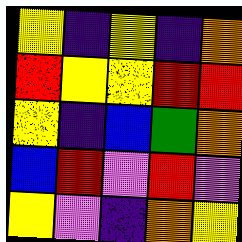[["yellow", "indigo", "yellow", "indigo", "orange"], ["red", "yellow", "yellow", "red", "red"], ["yellow", "indigo", "blue", "green", "orange"], ["blue", "red", "violet", "red", "violet"], ["yellow", "violet", "indigo", "orange", "yellow"]]